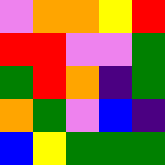[["violet", "orange", "orange", "yellow", "red"], ["red", "red", "violet", "violet", "green"], ["green", "red", "orange", "indigo", "green"], ["orange", "green", "violet", "blue", "indigo"], ["blue", "yellow", "green", "green", "green"]]